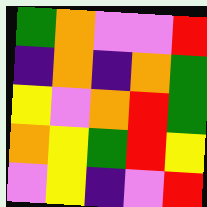[["green", "orange", "violet", "violet", "red"], ["indigo", "orange", "indigo", "orange", "green"], ["yellow", "violet", "orange", "red", "green"], ["orange", "yellow", "green", "red", "yellow"], ["violet", "yellow", "indigo", "violet", "red"]]